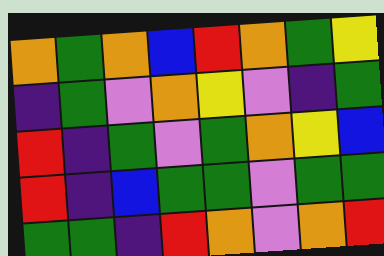[["orange", "green", "orange", "blue", "red", "orange", "green", "yellow"], ["indigo", "green", "violet", "orange", "yellow", "violet", "indigo", "green"], ["red", "indigo", "green", "violet", "green", "orange", "yellow", "blue"], ["red", "indigo", "blue", "green", "green", "violet", "green", "green"], ["green", "green", "indigo", "red", "orange", "violet", "orange", "red"]]